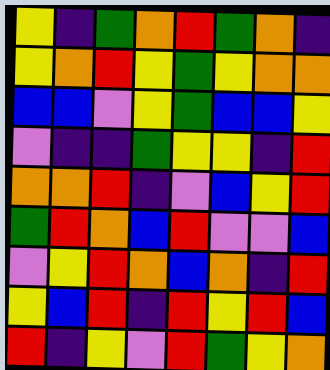[["yellow", "indigo", "green", "orange", "red", "green", "orange", "indigo"], ["yellow", "orange", "red", "yellow", "green", "yellow", "orange", "orange"], ["blue", "blue", "violet", "yellow", "green", "blue", "blue", "yellow"], ["violet", "indigo", "indigo", "green", "yellow", "yellow", "indigo", "red"], ["orange", "orange", "red", "indigo", "violet", "blue", "yellow", "red"], ["green", "red", "orange", "blue", "red", "violet", "violet", "blue"], ["violet", "yellow", "red", "orange", "blue", "orange", "indigo", "red"], ["yellow", "blue", "red", "indigo", "red", "yellow", "red", "blue"], ["red", "indigo", "yellow", "violet", "red", "green", "yellow", "orange"]]